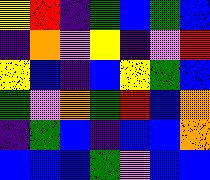[["yellow", "red", "indigo", "green", "blue", "green", "blue"], ["indigo", "orange", "violet", "yellow", "indigo", "violet", "red"], ["yellow", "blue", "indigo", "blue", "yellow", "green", "blue"], ["green", "violet", "orange", "green", "red", "blue", "orange"], ["indigo", "green", "blue", "indigo", "blue", "blue", "orange"], ["blue", "blue", "blue", "green", "violet", "blue", "blue"]]